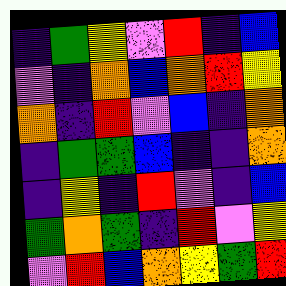[["indigo", "green", "yellow", "violet", "red", "indigo", "blue"], ["violet", "indigo", "orange", "blue", "orange", "red", "yellow"], ["orange", "indigo", "red", "violet", "blue", "indigo", "orange"], ["indigo", "green", "green", "blue", "indigo", "indigo", "orange"], ["indigo", "yellow", "indigo", "red", "violet", "indigo", "blue"], ["green", "orange", "green", "indigo", "red", "violet", "yellow"], ["violet", "red", "blue", "orange", "yellow", "green", "red"]]